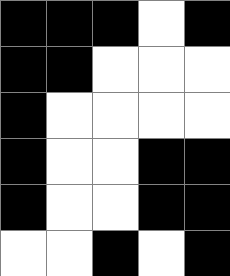[["black", "black", "black", "white", "black"], ["black", "black", "white", "white", "white"], ["black", "white", "white", "white", "white"], ["black", "white", "white", "black", "black"], ["black", "white", "white", "black", "black"], ["white", "white", "black", "white", "black"]]